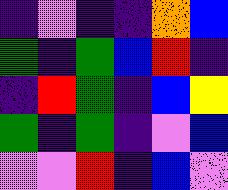[["indigo", "violet", "indigo", "indigo", "orange", "blue"], ["green", "indigo", "green", "blue", "red", "indigo"], ["indigo", "red", "green", "indigo", "blue", "yellow"], ["green", "indigo", "green", "indigo", "violet", "blue"], ["violet", "violet", "red", "indigo", "blue", "violet"]]